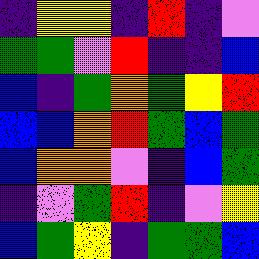[["indigo", "yellow", "yellow", "indigo", "red", "indigo", "violet"], ["green", "green", "violet", "red", "indigo", "indigo", "blue"], ["blue", "indigo", "green", "orange", "green", "yellow", "red"], ["blue", "blue", "orange", "red", "green", "blue", "green"], ["blue", "orange", "orange", "violet", "indigo", "blue", "green"], ["indigo", "violet", "green", "red", "indigo", "violet", "yellow"], ["blue", "green", "yellow", "indigo", "green", "green", "blue"]]